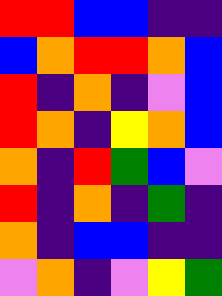[["red", "red", "blue", "blue", "indigo", "indigo"], ["blue", "orange", "red", "red", "orange", "blue"], ["red", "indigo", "orange", "indigo", "violet", "blue"], ["red", "orange", "indigo", "yellow", "orange", "blue"], ["orange", "indigo", "red", "green", "blue", "violet"], ["red", "indigo", "orange", "indigo", "green", "indigo"], ["orange", "indigo", "blue", "blue", "indigo", "indigo"], ["violet", "orange", "indigo", "violet", "yellow", "green"]]